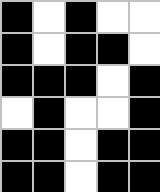[["black", "white", "black", "white", "white"], ["black", "white", "black", "black", "white"], ["black", "black", "black", "white", "black"], ["white", "black", "white", "white", "black"], ["black", "black", "white", "black", "black"], ["black", "black", "white", "black", "black"]]